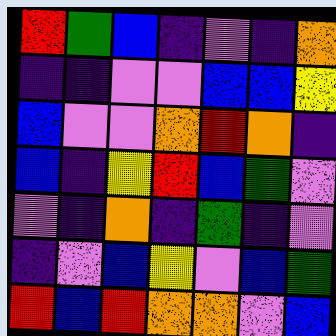[["red", "green", "blue", "indigo", "violet", "indigo", "orange"], ["indigo", "indigo", "violet", "violet", "blue", "blue", "yellow"], ["blue", "violet", "violet", "orange", "red", "orange", "indigo"], ["blue", "indigo", "yellow", "red", "blue", "green", "violet"], ["violet", "indigo", "orange", "indigo", "green", "indigo", "violet"], ["indigo", "violet", "blue", "yellow", "violet", "blue", "green"], ["red", "blue", "red", "orange", "orange", "violet", "blue"]]